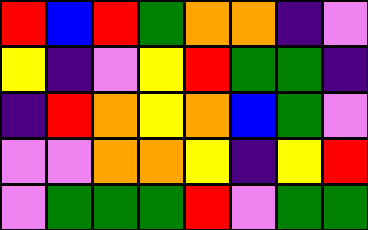[["red", "blue", "red", "green", "orange", "orange", "indigo", "violet"], ["yellow", "indigo", "violet", "yellow", "red", "green", "green", "indigo"], ["indigo", "red", "orange", "yellow", "orange", "blue", "green", "violet"], ["violet", "violet", "orange", "orange", "yellow", "indigo", "yellow", "red"], ["violet", "green", "green", "green", "red", "violet", "green", "green"]]